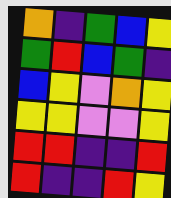[["orange", "indigo", "green", "blue", "yellow"], ["green", "red", "blue", "green", "indigo"], ["blue", "yellow", "violet", "orange", "yellow"], ["yellow", "yellow", "violet", "violet", "yellow"], ["red", "red", "indigo", "indigo", "red"], ["red", "indigo", "indigo", "red", "yellow"]]